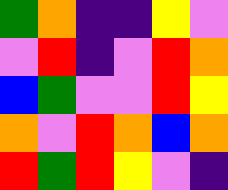[["green", "orange", "indigo", "indigo", "yellow", "violet"], ["violet", "red", "indigo", "violet", "red", "orange"], ["blue", "green", "violet", "violet", "red", "yellow"], ["orange", "violet", "red", "orange", "blue", "orange"], ["red", "green", "red", "yellow", "violet", "indigo"]]